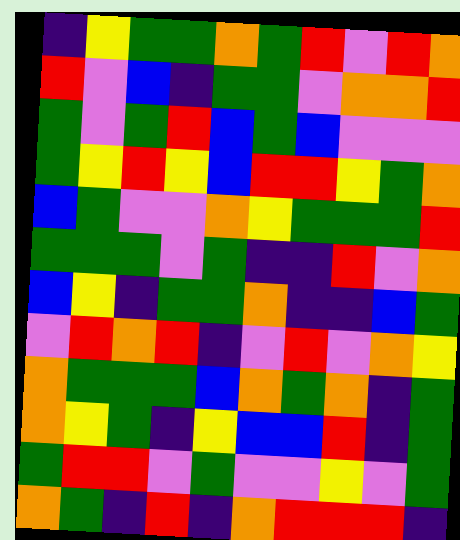[["indigo", "yellow", "green", "green", "orange", "green", "red", "violet", "red", "orange"], ["red", "violet", "blue", "indigo", "green", "green", "violet", "orange", "orange", "red"], ["green", "violet", "green", "red", "blue", "green", "blue", "violet", "violet", "violet"], ["green", "yellow", "red", "yellow", "blue", "red", "red", "yellow", "green", "orange"], ["blue", "green", "violet", "violet", "orange", "yellow", "green", "green", "green", "red"], ["green", "green", "green", "violet", "green", "indigo", "indigo", "red", "violet", "orange"], ["blue", "yellow", "indigo", "green", "green", "orange", "indigo", "indigo", "blue", "green"], ["violet", "red", "orange", "red", "indigo", "violet", "red", "violet", "orange", "yellow"], ["orange", "green", "green", "green", "blue", "orange", "green", "orange", "indigo", "green"], ["orange", "yellow", "green", "indigo", "yellow", "blue", "blue", "red", "indigo", "green"], ["green", "red", "red", "violet", "green", "violet", "violet", "yellow", "violet", "green"], ["orange", "green", "indigo", "red", "indigo", "orange", "red", "red", "red", "indigo"]]